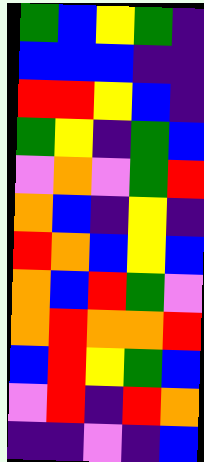[["green", "blue", "yellow", "green", "indigo"], ["blue", "blue", "blue", "indigo", "indigo"], ["red", "red", "yellow", "blue", "indigo"], ["green", "yellow", "indigo", "green", "blue"], ["violet", "orange", "violet", "green", "red"], ["orange", "blue", "indigo", "yellow", "indigo"], ["red", "orange", "blue", "yellow", "blue"], ["orange", "blue", "red", "green", "violet"], ["orange", "red", "orange", "orange", "red"], ["blue", "red", "yellow", "green", "blue"], ["violet", "red", "indigo", "red", "orange"], ["indigo", "indigo", "violet", "indigo", "blue"]]